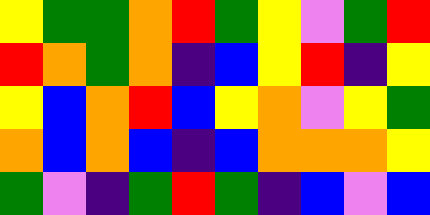[["yellow", "green", "green", "orange", "red", "green", "yellow", "violet", "green", "red"], ["red", "orange", "green", "orange", "indigo", "blue", "yellow", "red", "indigo", "yellow"], ["yellow", "blue", "orange", "red", "blue", "yellow", "orange", "violet", "yellow", "green"], ["orange", "blue", "orange", "blue", "indigo", "blue", "orange", "orange", "orange", "yellow"], ["green", "violet", "indigo", "green", "red", "green", "indigo", "blue", "violet", "blue"]]